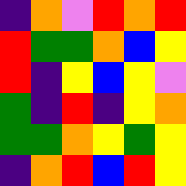[["indigo", "orange", "violet", "red", "orange", "red"], ["red", "green", "green", "orange", "blue", "yellow"], ["red", "indigo", "yellow", "blue", "yellow", "violet"], ["green", "indigo", "red", "indigo", "yellow", "orange"], ["green", "green", "orange", "yellow", "green", "yellow"], ["indigo", "orange", "red", "blue", "red", "yellow"]]